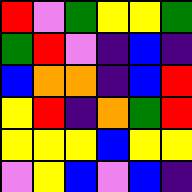[["red", "violet", "green", "yellow", "yellow", "green"], ["green", "red", "violet", "indigo", "blue", "indigo"], ["blue", "orange", "orange", "indigo", "blue", "red"], ["yellow", "red", "indigo", "orange", "green", "red"], ["yellow", "yellow", "yellow", "blue", "yellow", "yellow"], ["violet", "yellow", "blue", "violet", "blue", "indigo"]]